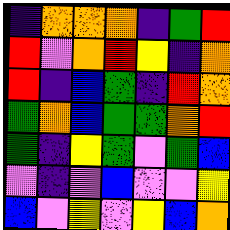[["indigo", "orange", "orange", "orange", "indigo", "green", "red"], ["red", "violet", "orange", "red", "yellow", "indigo", "orange"], ["red", "indigo", "blue", "green", "indigo", "red", "orange"], ["green", "orange", "blue", "green", "green", "orange", "red"], ["green", "indigo", "yellow", "green", "violet", "green", "blue"], ["violet", "indigo", "violet", "blue", "violet", "violet", "yellow"], ["blue", "violet", "yellow", "violet", "yellow", "blue", "orange"]]